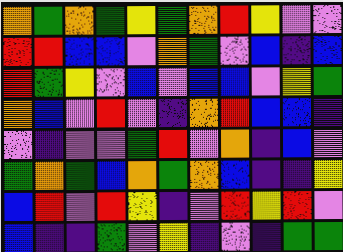[["orange", "green", "orange", "green", "yellow", "green", "orange", "red", "yellow", "violet", "violet"], ["red", "red", "blue", "blue", "violet", "orange", "green", "violet", "blue", "indigo", "blue"], ["red", "green", "yellow", "violet", "blue", "violet", "blue", "blue", "violet", "yellow", "green"], ["orange", "blue", "violet", "red", "violet", "indigo", "orange", "red", "blue", "blue", "indigo"], ["violet", "indigo", "violet", "violet", "green", "red", "violet", "orange", "indigo", "blue", "violet"], ["green", "orange", "green", "blue", "orange", "green", "orange", "blue", "indigo", "indigo", "yellow"], ["blue", "red", "violet", "red", "yellow", "indigo", "violet", "red", "yellow", "red", "violet"], ["blue", "indigo", "indigo", "green", "violet", "yellow", "indigo", "violet", "indigo", "green", "green"]]